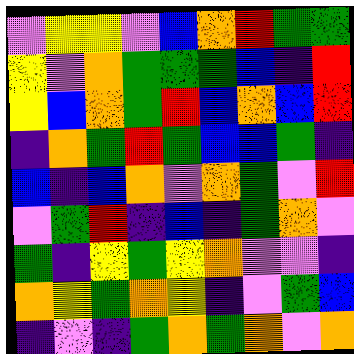[["violet", "yellow", "yellow", "violet", "blue", "orange", "red", "green", "green"], ["yellow", "violet", "orange", "green", "green", "green", "blue", "indigo", "red"], ["yellow", "blue", "orange", "green", "red", "blue", "orange", "blue", "red"], ["indigo", "orange", "green", "red", "green", "blue", "blue", "green", "indigo"], ["blue", "indigo", "blue", "orange", "violet", "orange", "green", "violet", "red"], ["violet", "green", "red", "indigo", "blue", "indigo", "green", "orange", "violet"], ["green", "indigo", "yellow", "green", "yellow", "orange", "violet", "violet", "indigo"], ["orange", "yellow", "green", "orange", "yellow", "indigo", "violet", "green", "blue"], ["indigo", "violet", "indigo", "green", "orange", "green", "orange", "violet", "orange"]]